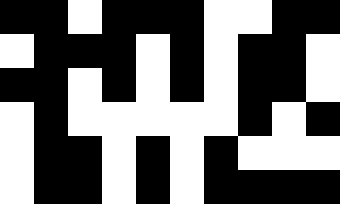[["black", "black", "white", "black", "black", "black", "white", "white", "black", "black"], ["white", "black", "black", "black", "white", "black", "white", "black", "black", "white"], ["black", "black", "white", "black", "white", "black", "white", "black", "black", "white"], ["white", "black", "white", "white", "white", "white", "white", "black", "white", "black"], ["white", "black", "black", "white", "black", "white", "black", "white", "white", "white"], ["white", "black", "black", "white", "black", "white", "black", "black", "black", "black"]]